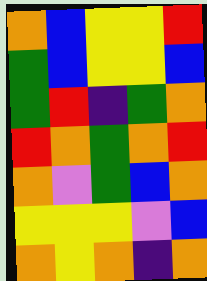[["orange", "blue", "yellow", "yellow", "red"], ["green", "blue", "yellow", "yellow", "blue"], ["green", "red", "indigo", "green", "orange"], ["red", "orange", "green", "orange", "red"], ["orange", "violet", "green", "blue", "orange"], ["yellow", "yellow", "yellow", "violet", "blue"], ["orange", "yellow", "orange", "indigo", "orange"]]